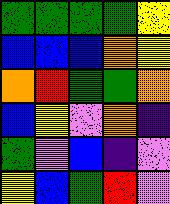[["green", "green", "green", "green", "yellow"], ["blue", "blue", "blue", "orange", "yellow"], ["orange", "red", "green", "green", "orange"], ["blue", "yellow", "violet", "orange", "indigo"], ["green", "violet", "blue", "indigo", "violet"], ["yellow", "blue", "green", "red", "violet"]]